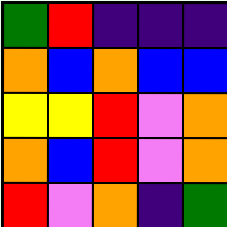[["green", "red", "indigo", "indigo", "indigo"], ["orange", "blue", "orange", "blue", "blue"], ["yellow", "yellow", "red", "violet", "orange"], ["orange", "blue", "red", "violet", "orange"], ["red", "violet", "orange", "indigo", "green"]]